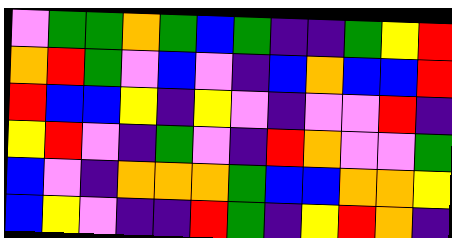[["violet", "green", "green", "orange", "green", "blue", "green", "indigo", "indigo", "green", "yellow", "red"], ["orange", "red", "green", "violet", "blue", "violet", "indigo", "blue", "orange", "blue", "blue", "red"], ["red", "blue", "blue", "yellow", "indigo", "yellow", "violet", "indigo", "violet", "violet", "red", "indigo"], ["yellow", "red", "violet", "indigo", "green", "violet", "indigo", "red", "orange", "violet", "violet", "green"], ["blue", "violet", "indigo", "orange", "orange", "orange", "green", "blue", "blue", "orange", "orange", "yellow"], ["blue", "yellow", "violet", "indigo", "indigo", "red", "green", "indigo", "yellow", "red", "orange", "indigo"]]